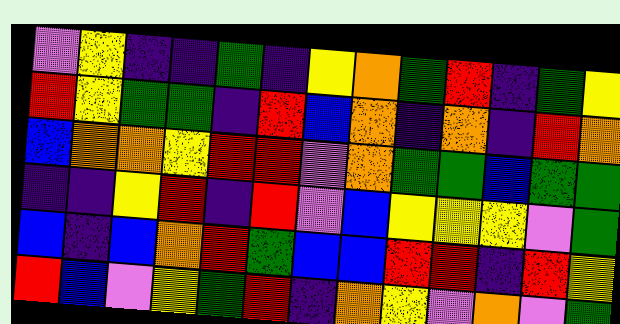[["violet", "yellow", "indigo", "indigo", "green", "indigo", "yellow", "orange", "green", "red", "indigo", "green", "yellow"], ["red", "yellow", "green", "green", "indigo", "red", "blue", "orange", "indigo", "orange", "indigo", "red", "orange"], ["blue", "orange", "orange", "yellow", "red", "red", "violet", "orange", "green", "green", "blue", "green", "green"], ["indigo", "indigo", "yellow", "red", "indigo", "red", "violet", "blue", "yellow", "yellow", "yellow", "violet", "green"], ["blue", "indigo", "blue", "orange", "red", "green", "blue", "blue", "red", "red", "indigo", "red", "yellow"], ["red", "blue", "violet", "yellow", "green", "red", "indigo", "orange", "yellow", "violet", "orange", "violet", "green"]]